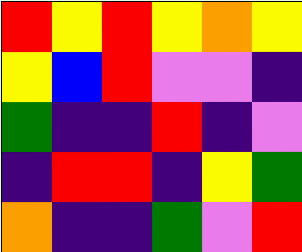[["red", "yellow", "red", "yellow", "orange", "yellow"], ["yellow", "blue", "red", "violet", "violet", "indigo"], ["green", "indigo", "indigo", "red", "indigo", "violet"], ["indigo", "red", "red", "indigo", "yellow", "green"], ["orange", "indigo", "indigo", "green", "violet", "red"]]